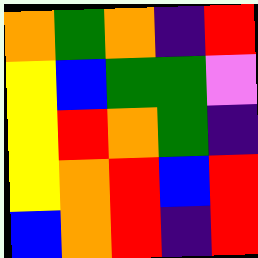[["orange", "green", "orange", "indigo", "red"], ["yellow", "blue", "green", "green", "violet"], ["yellow", "red", "orange", "green", "indigo"], ["yellow", "orange", "red", "blue", "red"], ["blue", "orange", "red", "indigo", "red"]]